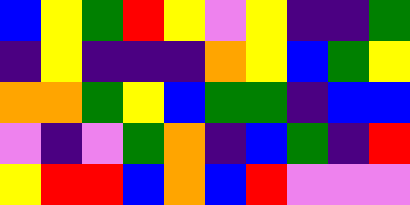[["blue", "yellow", "green", "red", "yellow", "violet", "yellow", "indigo", "indigo", "green"], ["indigo", "yellow", "indigo", "indigo", "indigo", "orange", "yellow", "blue", "green", "yellow"], ["orange", "orange", "green", "yellow", "blue", "green", "green", "indigo", "blue", "blue"], ["violet", "indigo", "violet", "green", "orange", "indigo", "blue", "green", "indigo", "red"], ["yellow", "red", "red", "blue", "orange", "blue", "red", "violet", "violet", "violet"]]